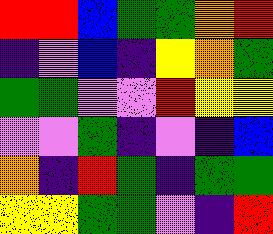[["red", "red", "blue", "green", "green", "orange", "red"], ["indigo", "violet", "blue", "indigo", "yellow", "orange", "green"], ["green", "green", "violet", "violet", "red", "yellow", "yellow"], ["violet", "violet", "green", "indigo", "violet", "indigo", "blue"], ["orange", "indigo", "red", "green", "indigo", "green", "green"], ["yellow", "yellow", "green", "green", "violet", "indigo", "red"]]